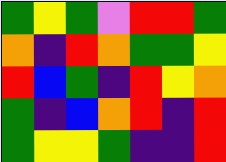[["green", "yellow", "green", "violet", "red", "red", "green"], ["orange", "indigo", "red", "orange", "green", "green", "yellow"], ["red", "blue", "green", "indigo", "red", "yellow", "orange"], ["green", "indigo", "blue", "orange", "red", "indigo", "red"], ["green", "yellow", "yellow", "green", "indigo", "indigo", "red"]]